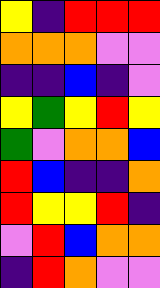[["yellow", "indigo", "red", "red", "red"], ["orange", "orange", "orange", "violet", "violet"], ["indigo", "indigo", "blue", "indigo", "violet"], ["yellow", "green", "yellow", "red", "yellow"], ["green", "violet", "orange", "orange", "blue"], ["red", "blue", "indigo", "indigo", "orange"], ["red", "yellow", "yellow", "red", "indigo"], ["violet", "red", "blue", "orange", "orange"], ["indigo", "red", "orange", "violet", "violet"]]